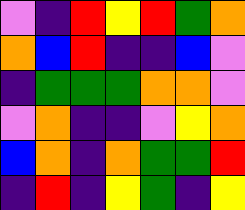[["violet", "indigo", "red", "yellow", "red", "green", "orange"], ["orange", "blue", "red", "indigo", "indigo", "blue", "violet"], ["indigo", "green", "green", "green", "orange", "orange", "violet"], ["violet", "orange", "indigo", "indigo", "violet", "yellow", "orange"], ["blue", "orange", "indigo", "orange", "green", "green", "red"], ["indigo", "red", "indigo", "yellow", "green", "indigo", "yellow"]]